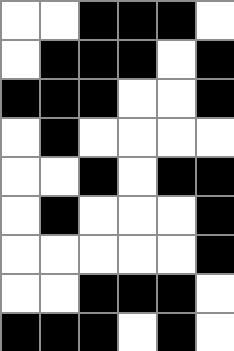[["white", "white", "black", "black", "black", "white"], ["white", "black", "black", "black", "white", "black"], ["black", "black", "black", "white", "white", "black"], ["white", "black", "white", "white", "white", "white"], ["white", "white", "black", "white", "black", "black"], ["white", "black", "white", "white", "white", "black"], ["white", "white", "white", "white", "white", "black"], ["white", "white", "black", "black", "black", "white"], ["black", "black", "black", "white", "black", "white"]]